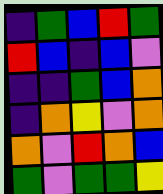[["indigo", "green", "blue", "red", "green"], ["red", "blue", "indigo", "blue", "violet"], ["indigo", "indigo", "green", "blue", "orange"], ["indigo", "orange", "yellow", "violet", "orange"], ["orange", "violet", "red", "orange", "blue"], ["green", "violet", "green", "green", "yellow"]]